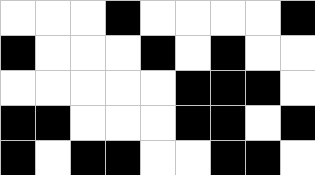[["white", "white", "white", "black", "white", "white", "white", "white", "black"], ["black", "white", "white", "white", "black", "white", "black", "white", "white"], ["white", "white", "white", "white", "white", "black", "black", "black", "white"], ["black", "black", "white", "white", "white", "black", "black", "white", "black"], ["black", "white", "black", "black", "white", "white", "black", "black", "white"]]